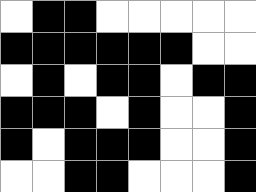[["white", "black", "black", "white", "white", "white", "white", "white"], ["black", "black", "black", "black", "black", "black", "white", "white"], ["white", "black", "white", "black", "black", "white", "black", "black"], ["black", "black", "black", "white", "black", "white", "white", "black"], ["black", "white", "black", "black", "black", "white", "white", "black"], ["white", "white", "black", "black", "white", "white", "white", "black"]]